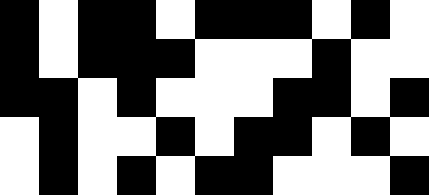[["black", "white", "black", "black", "white", "black", "black", "black", "white", "black", "white"], ["black", "white", "black", "black", "black", "white", "white", "white", "black", "white", "white"], ["black", "black", "white", "black", "white", "white", "white", "black", "black", "white", "black"], ["white", "black", "white", "white", "black", "white", "black", "black", "white", "black", "white"], ["white", "black", "white", "black", "white", "black", "black", "white", "white", "white", "black"]]